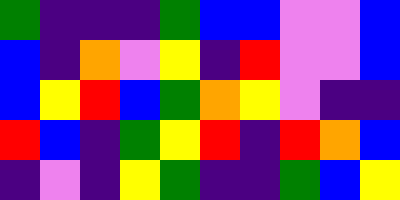[["green", "indigo", "indigo", "indigo", "green", "blue", "blue", "violet", "violet", "blue"], ["blue", "indigo", "orange", "violet", "yellow", "indigo", "red", "violet", "violet", "blue"], ["blue", "yellow", "red", "blue", "green", "orange", "yellow", "violet", "indigo", "indigo"], ["red", "blue", "indigo", "green", "yellow", "red", "indigo", "red", "orange", "blue"], ["indigo", "violet", "indigo", "yellow", "green", "indigo", "indigo", "green", "blue", "yellow"]]